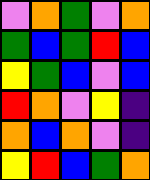[["violet", "orange", "green", "violet", "orange"], ["green", "blue", "green", "red", "blue"], ["yellow", "green", "blue", "violet", "blue"], ["red", "orange", "violet", "yellow", "indigo"], ["orange", "blue", "orange", "violet", "indigo"], ["yellow", "red", "blue", "green", "orange"]]